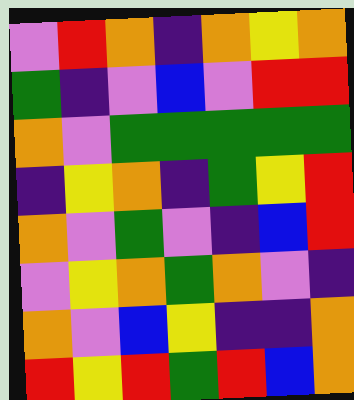[["violet", "red", "orange", "indigo", "orange", "yellow", "orange"], ["green", "indigo", "violet", "blue", "violet", "red", "red"], ["orange", "violet", "green", "green", "green", "green", "green"], ["indigo", "yellow", "orange", "indigo", "green", "yellow", "red"], ["orange", "violet", "green", "violet", "indigo", "blue", "red"], ["violet", "yellow", "orange", "green", "orange", "violet", "indigo"], ["orange", "violet", "blue", "yellow", "indigo", "indigo", "orange"], ["red", "yellow", "red", "green", "red", "blue", "orange"]]